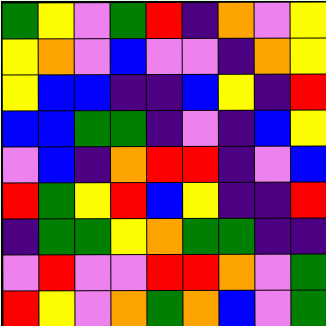[["green", "yellow", "violet", "green", "red", "indigo", "orange", "violet", "yellow"], ["yellow", "orange", "violet", "blue", "violet", "violet", "indigo", "orange", "yellow"], ["yellow", "blue", "blue", "indigo", "indigo", "blue", "yellow", "indigo", "red"], ["blue", "blue", "green", "green", "indigo", "violet", "indigo", "blue", "yellow"], ["violet", "blue", "indigo", "orange", "red", "red", "indigo", "violet", "blue"], ["red", "green", "yellow", "red", "blue", "yellow", "indigo", "indigo", "red"], ["indigo", "green", "green", "yellow", "orange", "green", "green", "indigo", "indigo"], ["violet", "red", "violet", "violet", "red", "red", "orange", "violet", "green"], ["red", "yellow", "violet", "orange", "green", "orange", "blue", "violet", "green"]]